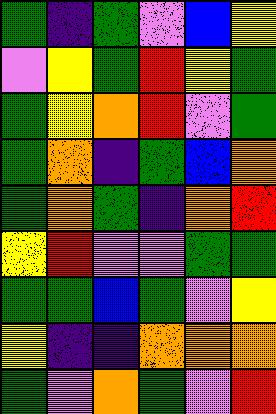[["green", "indigo", "green", "violet", "blue", "yellow"], ["violet", "yellow", "green", "red", "yellow", "green"], ["green", "yellow", "orange", "red", "violet", "green"], ["green", "orange", "indigo", "green", "blue", "orange"], ["green", "orange", "green", "indigo", "orange", "red"], ["yellow", "red", "violet", "violet", "green", "green"], ["green", "green", "blue", "green", "violet", "yellow"], ["yellow", "indigo", "indigo", "orange", "orange", "orange"], ["green", "violet", "orange", "green", "violet", "red"]]